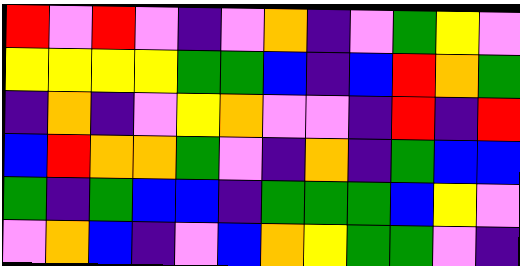[["red", "violet", "red", "violet", "indigo", "violet", "orange", "indigo", "violet", "green", "yellow", "violet"], ["yellow", "yellow", "yellow", "yellow", "green", "green", "blue", "indigo", "blue", "red", "orange", "green"], ["indigo", "orange", "indigo", "violet", "yellow", "orange", "violet", "violet", "indigo", "red", "indigo", "red"], ["blue", "red", "orange", "orange", "green", "violet", "indigo", "orange", "indigo", "green", "blue", "blue"], ["green", "indigo", "green", "blue", "blue", "indigo", "green", "green", "green", "blue", "yellow", "violet"], ["violet", "orange", "blue", "indigo", "violet", "blue", "orange", "yellow", "green", "green", "violet", "indigo"]]